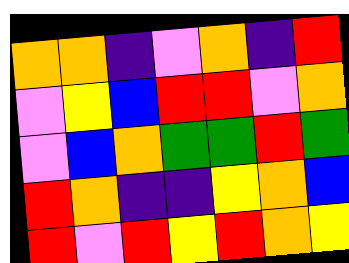[["orange", "orange", "indigo", "violet", "orange", "indigo", "red"], ["violet", "yellow", "blue", "red", "red", "violet", "orange"], ["violet", "blue", "orange", "green", "green", "red", "green"], ["red", "orange", "indigo", "indigo", "yellow", "orange", "blue"], ["red", "violet", "red", "yellow", "red", "orange", "yellow"]]